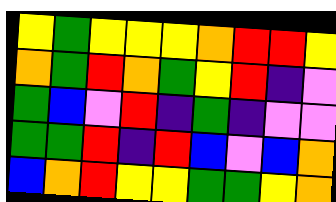[["yellow", "green", "yellow", "yellow", "yellow", "orange", "red", "red", "yellow"], ["orange", "green", "red", "orange", "green", "yellow", "red", "indigo", "violet"], ["green", "blue", "violet", "red", "indigo", "green", "indigo", "violet", "violet"], ["green", "green", "red", "indigo", "red", "blue", "violet", "blue", "orange"], ["blue", "orange", "red", "yellow", "yellow", "green", "green", "yellow", "orange"]]